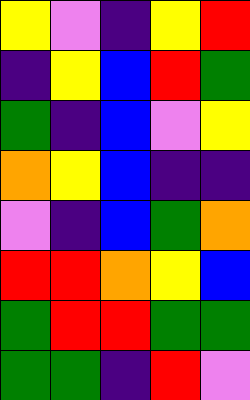[["yellow", "violet", "indigo", "yellow", "red"], ["indigo", "yellow", "blue", "red", "green"], ["green", "indigo", "blue", "violet", "yellow"], ["orange", "yellow", "blue", "indigo", "indigo"], ["violet", "indigo", "blue", "green", "orange"], ["red", "red", "orange", "yellow", "blue"], ["green", "red", "red", "green", "green"], ["green", "green", "indigo", "red", "violet"]]